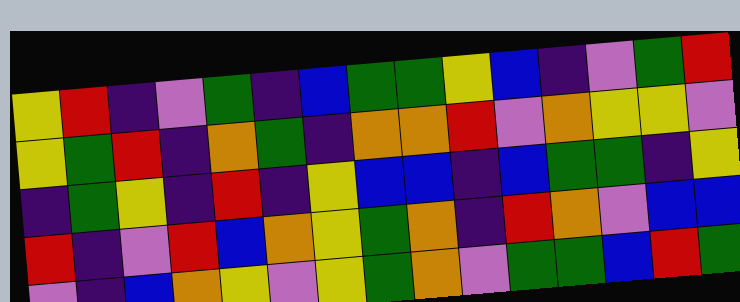[["yellow", "red", "indigo", "violet", "green", "indigo", "blue", "green", "green", "yellow", "blue", "indigo", "violet", "green", "red"], ["yellow", "green", "red", "indigo", "orange", "green", "indigo", "orange", "orange", "red", "violet", "orange", "yellow", "yellow", "violet"], ["indigo", "green", "yellow", "indigo", "red", "indigo", "yellow", "blue", "blue", "indigo", "blue", "green", "green", "indigo", "yellow"], ["red", "indigo", "violet", "red", "blue", "orange", "yellow", "green", "orange", "indigo", "red", "orange", "violet", "blue", "blue"], ["violet", "indigo", "blue", "orange", "yellow", "violet", "yellow", "green", "orange", "violet", "green", "green", "blue", "red", "green"]]